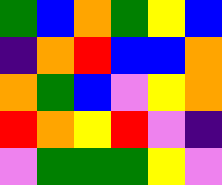[["green", "blue", "orange", "green", "yellow", "blue"], ["indigo", "orange", "red", "blue", "blue", "orange"], ["orange", "green", "blue", "violet", "yellow", "orange"], ["red", "orange", "yellow", "red", "violet", "indigo"], ["violet", "green", "green", "green", "yellow", "violet"]]